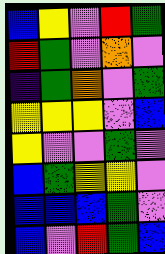[["blue", "yellow", "violet", "red", "green"], ["red", "green", "violet", "orange", "violet"], ["indigo", "green", "orange", "violet", "green"], ["yellow", "yellow", "yellow", "violet", "blue"], ["yellow", "violet", "violet", "green", "violet"], ["blue", "green", "yellow", "yellow", "violet"], ["blue", "blue", "blue", "green", "violet"], ["blue", "violet", "red", "green", "blue"]]